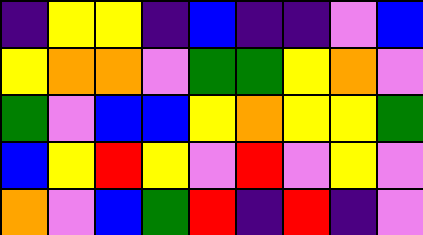[["indigo", "yellow", "yellow", "indigo", "blue", "indigo", "indigo", "violet", "blue"], ["yellow", "orange", "orange", "violet", "green", "green", "yellow", "orange", "violet"], ["green", "violet", "blue", "blue", "yellow", "orange", "yellow", "yellow", "green"], ["blue", "yellow", "red", "yellow", "violet", "red", "violet", "yellow", "violet"], ["orange", "violet", "blue", "green", "red", "indigo", "red", "indigo", "violet"]]